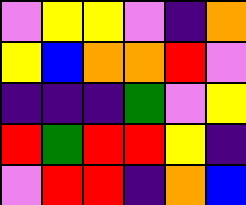[["violet", "yellow", "yellow", "violet", "indigo", "orange"], ["yellow", "blue", "orange", "orange", "red", "violet"], ["indigo", "indigo", "indigo", "green", "violet", "yellow"], ["red", "green", "red", "red", "yellow", "indigo"], ["violet", "red", "red", "indigo", "orange", "blue"]]